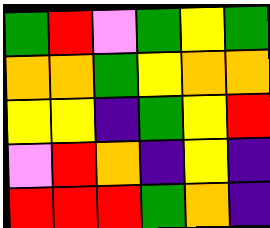[["green", "red", "violet", "green", "yellow", "green"], ["orange", "orange", "green", "yellow", "orange", "orange"], ["yellow", "yellow", "indigo", "green", "yellow", "red"], ["violet", "red", "orange", "indigo", "yellow", "indigo"], ["red", "red", "red", "green", "orange", "indigo"]]